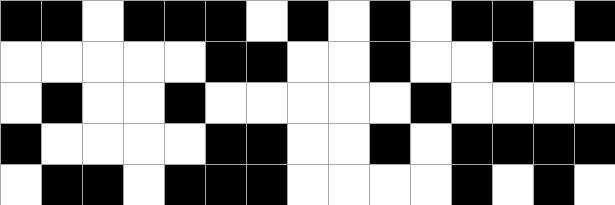[["black", "black", "white", "black", "black", "black", "white", "black", "white", "black", "white", "black", "black", "white", "black"], ["white", "white", "white", "white", "white", "black", "black", "white", "white", "black", "white", "white", "black", "black", "white"], ["white", "black", "white", "white", "black", "white", "white", "white", "white", "white", "black", "white", "white", "white", "white"], ["black", "white", "white", "white", "white", "black", "black", "white", "white", "black", "white", "black", "black", "black", "black"], ["white", "black", "black", "white", "black", "black", "black", "white", "white", "white", "white", "black", "white", "black", "white"]]